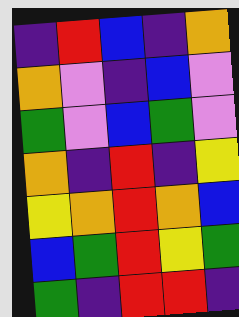[["indigo", "red", "blue", "indigo", "orange"], ["orange", "violet", "indigo", "blue", "violet"], ["green", "violet", "blue", "green", "violet"], ["orange", "indigo", "red", "indigo", "yellow"], ["yellow", "orange", "red", "orange", "blue"], ["blue", "green", "red", "yellow", "green"], ["green", "indigo", "red", "red", "indigo"]]